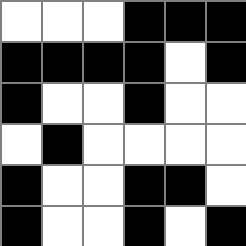[["white", "white", "white", "black", "black", "black"], ["black", "black", "black", "black", "white", "black"], ["black", "white", "white", "black", "white", "white"], ["white", "black", "white", "white", "white", "white"], ["black", "white", "white", "black", "black", "white"], ["black", "white", "white", "black", "white", "black"]]